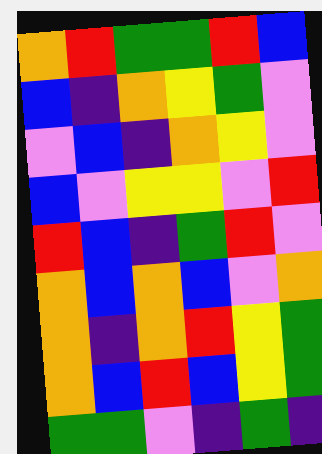[["orange", "red", "green", "green", "red", "blue"], ["blue", "indigo", "orange", "yellow", "green", "violet"], ["violet", "blue", "indigo", "orange", "yellow", "violet"], ["blue", "violet", "yellow", "yellow", "violet", "red"], ["red", "blue", "indigo", "green", "red", "violet"], ["orange", "blue", "orange", "blue", "violet", "orange"], ["orange", "indigo", "orange", "red", "yellow", "green"], ["orange", "blue", "red", "blue", "yellow", "green"], ["green", "green", "violet", "indigo", "green", "indigo"]]